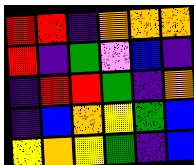[["red", "red", "indigo", "orange", "orange", "orange"], ["red", "indigo", "green", "violet", "blue", "indigo"], ["indigo", "red", "red", "green", "indigo", "orange"], ["indigo", "blue", "orange", "yellow", "green", "blue"], ["yellow", "orange", "yellow", "green", "indigo", "blue"]]